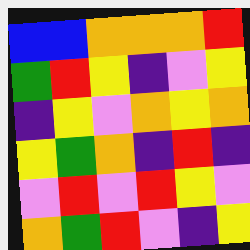[["blue", "blue", "orange", "orange", "orange", "red"], ["green", "red", "yellow", "indigo", "violet", "yellow"], ["indigo", "yellow", "violet", "orange", "yellow", "orange"], ["yellow", "green", "orange", "indigo", "red", "indigo"], ["violet", "red", "violet", "red", "yellow", "violet"], ["orange", "green", "red", "violet", "indigo", "yellow"]]